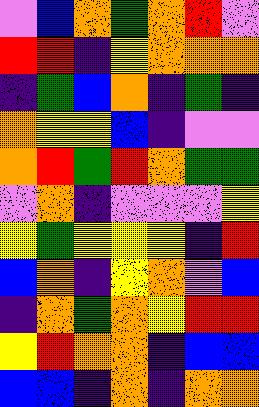[["violet", "blue", "orange", "green", "orange", "red", "violet"], ["red", "red", "indigo", "yellow", "orange", "orange", "orange"], ["indigo", "green", "blue", "orange", "indigo", "green", "indigo"], ["orange", "yellow", "yellow", "blue", "indigo", "violet", "violet"], ["orange", "red", "green", "red", "orange", "green", "green"], ["violet", "orange", "indigo", "violet", "violet", "violet", "yellow"], ["yellow", "green", "yellow", "yellow", "yellow", "indigo", "red"], ["blue", "orange", "indigo", "yellow", "orange", "violet", "blue"], ["indigo", "orange", "green", "orange", "yellow", "red", "red"], ["yellow", "red", "orange", "orange", "indigo", "blue", "blue"], ["blue", "blue", "indigo", "orange", "indigo", "orange", "orange"]]